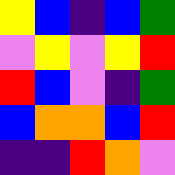[["yellow", "blue", "indigo", "blue", "green"], ["violet", "yellow", "violet", "yellow", "red"], ["red", "blue", "violet", "indigo", "green"], ["blue", "orange", "orange", "blue", "red"], ["indigo", "indigo", "red", "orange", "violet"]]